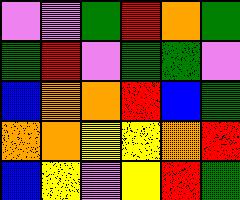[["violet", "violet", "green", "red", "orange", "green"], ["green", "red", "violet", "green", "green", "violet"], ["blue", "orange", "orange", "red", "blue", "green"], ["orange", "orange", "yellow", "yellow", "orange", "red"], ["blue", "yellow", "violet", "yellow", "red", "green"]]